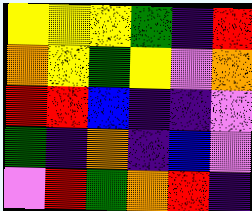[["yellow", "yellow", "yellow", "green", "indigo", "red"], ["orange", "yellow", "green", "yellow", "violet", "orange"], ["red", "red", "blue", "indigo", "indigo", "violet"], ["green", "indigo", "orange", "indigo", "blue", "violet"], ["violet", "red", "green", "orange", "red", "indigo"]]